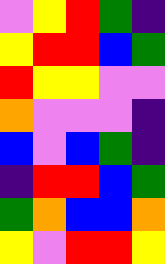[["violet", "yellow", "red", "green", "indigo"], ["yellow", "red", "red", "blue", "green"], ["red", "yellow", "yellow", "violet", "violet"], ["orange", "violet", "violet", "violet", "indigo"], ["blue", "violet", "blue", "green", "indigo"], ["indigo", "red", "red", "blue", "green"], ["green", "orange", "blue", "blue", "orange"], ["yellow", "violet", "red", "red", "yellow"]]